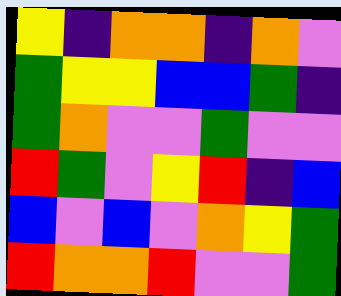[["yellow", "indigo", "orange", "orange", "indigo", "orange", "violet"], ["green", "yellow", "yellow", "blue", "blue", "green", "indigo"], ["green", "orange", "violet", "violet", "green", "violet", "violet"], ["red", "green", "violet", "yellow", "red", "indigo", "blue"], ["blue", "violet", "blue", "violet", "orange", "yellow", "green"], ["red", "orange", "orange", "red", "violet", "violet", "green"]]